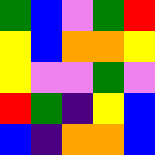[["green", "blue", "violet", "green", "red"], ["yellow", "blue", "orange", "orange", "yellow"], ["yellow", "violet", "violet", "green", "violet"], ["red", "green", "indigo", "yellow", "blue"], ["blue", "indigo", "orange", "orange", "blue"]]